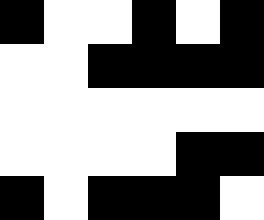[["black", "white", "white", "black", "white", "black"], ["white", "white", "black", "black", "black", "black"], ["white", "white", "white", "white", "white", "white"], ["white", "white", "white", "white", "black", "black"], ["black", "white", "black", "black", "black", "white"]]